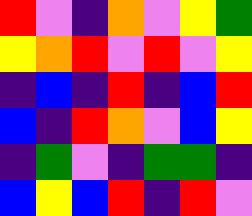[["red", "violet", "indigo", "orange", "violet", "yellow", "green"], ["yellow", "orange", "red", "violet", "red", "violet", "yellow"], ["indigo", "blue", "indigo", "red", "indigo", "blue", "red"], ["blue", "indigo", "red", "orange", "violet", "blue", "yellow"], ["indigo", "green", "violet", "indigo", "green", "green", "indigo"], ["blue", "yellow", "blue", "red", "indigo", "red", "violet"]]